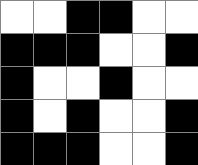[["white", "white", "black", "black", "white", "white"], ["black", "black", "black", "white", "white", "black"], ["black", "white", "white", "black", "white", "white"], ["black", "white", "black", "white", "white", "black"], ["black", "black", "black", "white", "white", "black"]]